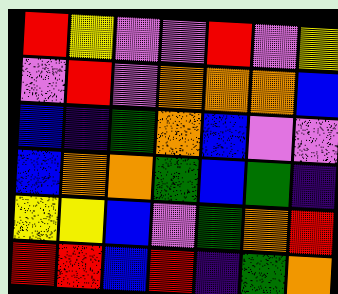[["red", "yellow", "violet", "violet", "red", "violet", "yellow"], ["violet", "red", "violet", "orange", "orange", "orange", "blue"], ["blue", "indigo", "green", "orange", "blue", "violet", "violet"], ["blue", "orange", "orange", "green", "blue", "green", "indigo"], ["yellow", "yellow", "blue", "violet", "green", "orange", "red"], ["red", "red", "blue", "red", "indigo", "green", "orange"]]